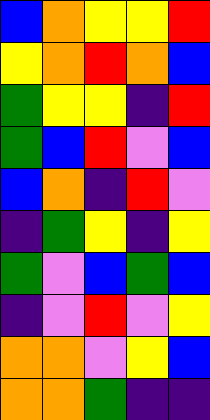[["blue", "orange", "yellow", "yellow", "red"], ["yellow", "orange", "red", "orange", "blue"], ["green", "yellow", "yellow", "indigo", "red"], ["green", "blue", "red", "violet", "blue"], ["blue", "orange", "indigo", "red", "violet"], ["indigo", "green", "yellow", "indigo", "yellow"], ["green", "violet", "blue", "green", "blue"], ["indigo", "violet", "red", "violet", "yellow"], ["orange", "orange", "violet", "yellow", "blue"], ["orange", "orange", "green", "indigo", "indigo"]]